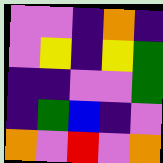[["violet", "violet", "indigo", "orange", "indigo"], ["violet", "yellow", "indigo", "yellow", "green"], ["indigo", "indigo", "violet", "violet", "green"], ["indigo", "green", "blue", "indigo", "violet"], ["orange", "violet", "red", "violet", "orange"]]